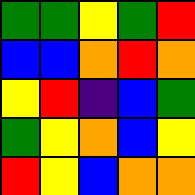[["green", "green", "yellow", "green", "red"], ["blue", "blue", "orange", "red", "orange"], ["yellow", "red", "indigo", "blue", "green"], ["green", "yellow", "orange", "blue", "yellow"], ["red", "yellow", "blue", "orange", "orange"]]